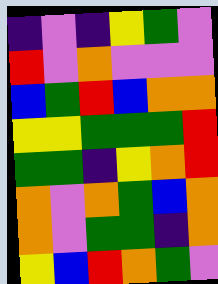[["indigo", "violet", "indigo", "yellow", "green", "violet"], ["red", "violet", "orange", "violet", "violet", "violet"], ["blue", "green", "red", "blue", "orange", "orange"], ["yellow", "yellow", "green", "green", "green", "red"], ["green", "green", "indigo", "yellow", "orange", "red"], ["orange", "violet", "orange", "green", "blue", "orange"], ["orange", "violet", "green", "green", "indigo", "orange"], ["yellow", "blue", "red", "orange", "green", "violet"]]